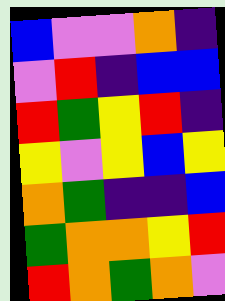[["blue", "violet", "violet", "orange", "indigo"], ["violet", "red", "indigo", "blue", "blue"], ["red", "green", "yellow", "red", "indigo"], ["yellow", "violet", "yellow", "blue", "yellow"], ["orange", "green", "indigo", "indigo", "blue"], ["green", "orange", "orange", "yellow", "red"], ["red", "orange", "green", "orange", "violet"]]